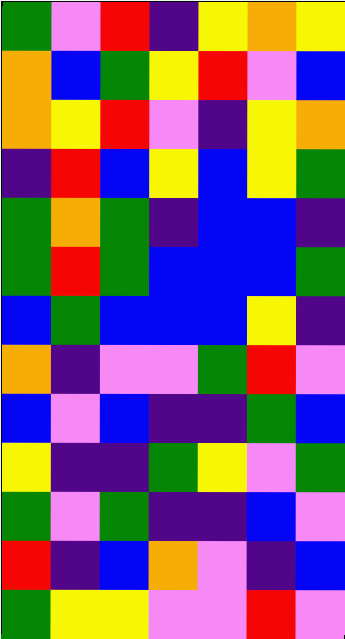[["green", "violet", "red", "indigo", "yellow", "orange", "yellow"], ["orange", "blue", "green", "yellow", "red", "violet", "blue"], ["orange", "yellow", "red", "violet", "indigo", "yellow", "orange"], ["indigo", "red", "blue", "yellow", "blue", "yellow", "green"], ["green", "orange", "green", "indigo", "blue", "blue", "indigo"], ["green", "red", "green", "blue", "blue", "blue", "green"], ["blue", "green", "blue", "blue", "blue", "yellow", "indigo"], ["orange", "indigo", "violet", "violet", "green", "red", "violet"], ["blue", "violet", "blue", "indigo", "indigo", "green", "blue"], ["yellow", "indigo", "indigo", "green", "yellow", "violet", "green"], ["green", "violet", "green", "indigo", "indigo", "blue", "violet"], ["red", "indigo", "blue", "orange", "violet", "indigo", "blue"], ["green", "yellow", "yellow", "violet", "violet", "red", "violet"]]